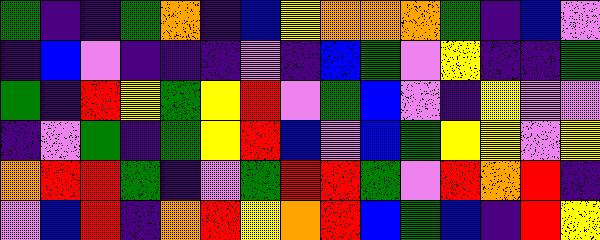[["green", "indigo", "indigo", "green", "orange", "indigo", "blue", "yellow", "orange", "orange", "orange", "green", "indigo", "blue", "violet"], ["indigo", "blue", "violet", "indigo", "indigo", "indigo", "violet", "indigo", "blue", "green", "violet", "yellow", "indigo", "indigo", "green"], ["green", "indigo", "red", "yellow", "green", "yellow", "red", "violet", "green", "blue", "violet", "indigo", "yellow", "violet", "violet"], ["indigo", "violet", "green", "indigo", "green", "yellow", "red", "blue", "violet", "blue", "green", "yellow", "yellow", "violet", "yellow"], ["orange", "red", "red", "green", "indigo", "violet", "green", "red", "red", "green", "violet", "red", "orange", "red", "indigo"], ["violet", "blue", "red", "indigo", "orange", "red", "yellow", "orange", "red", "blue", "green", "blue", "indigo", "red", "yellow"]]